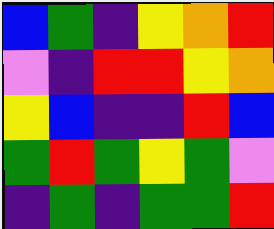[["blue", "green", "indigo", "yellow", "orange", "red"], ["violet", "indigo", "red", "red", "yellow", "orange"], ["yellow", "blue", "indigo", "indigo", "red", "blue"], ["green", "red", "green", "yellow", "green", "violet"], ["indigo", "green", "indigo", "green", "green", "red"]]